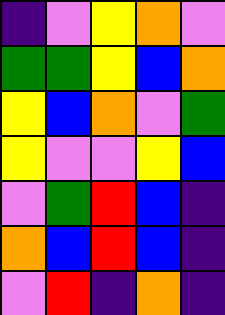[["indigo", "violet", "yellow", "orange", "violet"], ["green", "green", "yellow", "blue", "orange"], ["yellow", "blue", "orange", "violet", "green"], ["yellow", "violet", "violet", "yellow", "blue"], ["violet", "green", "red", "blue", "indigo"], ["orange", "blue", "red", "blue", "indigo"], ["violet", "red", "indigo", "orange", "indigo"]]